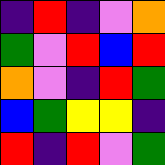[["indigo", "red", "indigo", "violet", "orange"], ["green", "violet", "red", "blue", "red"], ["orange", "violet", "indigo", "red", "green"], ["blue", "green", "yellow", "yellow", "indigo"], ["red", "indigo", "red", "violet", "green"]]